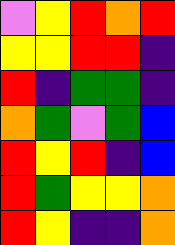[["violet", "yellow", "red", "orange", "red"], ["yellow", "yellow", "red", "red", "indigo"], ["red", "indigo", "green", "green", "indigo"], ["orange", "green", "violet", "green", "blue"], ["red", "yellow", "red", "indigo", "blue"], ["red", "green", "yellow", "yellow", "orange"], ["red", "yellow", "indigo", "indigo", "orange"]]